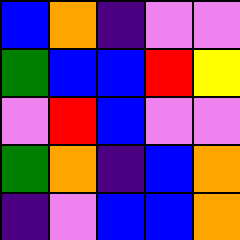[["blue", "orange", "indigo", "violet", "violet"], ["green", "blue", "blue", "red", "yellow"], ["violet", "red", "blue", "violet", "violet"], ["green", "orange", "indigo", "blue", "orange"], ["indigo", "violet", "blue", "blue", "orange"]]